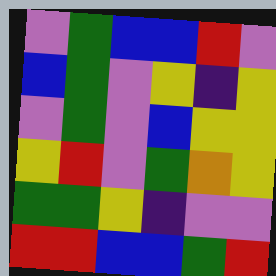[["violet", "green", "blue", "blue", "red", "violet"], ["blue", "green", "violet", "yellow", "indigo", "yellow"], ["violet", "green", "violet", "blue", "yellow", "yellow"], ["yellow", "red", "violet", "green", "orange", "yellow"], ["green", "green", "yellow", "indigo", "violet", "violet"], ["red", "red", "blue", "blue", "green", "red"]]